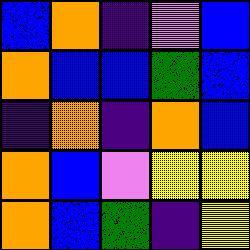[["blue", "orange", "indigo", "violet", "blue"], ["orange", "blue", "blue", "green", "blue"], ["indigo", "orange", "indigo", "orange", "blue"], ["orange", "blue", "violet", "yellow", "yellow"], ["orange", "blue", "green", "indigo", "yellow"]]